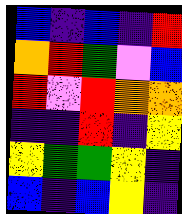[["blue", "indigo", "blue", "indigo", "red"], ["orange", "red", "green", "violet", "blue"], ["red", "violet", "red", "orange", "orange"], ["indigo", "indigo", "red", "indigo", "yellow"], ["yellow", "green", "green", "yellow", "indigo"], ["blue", "indigo", "blue", "yellow", "indigo"]]